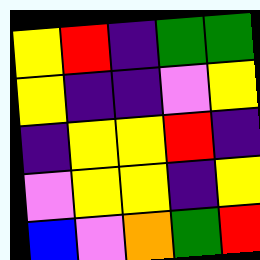[["yellow", "red", "indigo", "green", "green"], ["yellow", "indigo", "indigo", "violet", "yellow"], ["indigo", "yellow", "yellow", "red", "indigo"], ["violet", "yellow", "yellow", "indigo", "yellow"], ["blue", "violet", "orange", "green", "red"]]